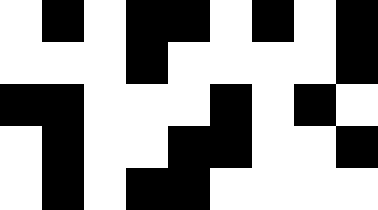[["white", "black", "white", "black", "black", "white", "black", "white", "black"], ["white", "white", "white", "black", "white", "white", "white", "white", "black"], ["black", "black", "white", "white", "white", "black", "white", "black", "white"], ["white", "black", "white", "white", "black", "black", "white", "white", "black"], ["white", "black", "white", "black", "black", "white", "white", "white", "white"]]